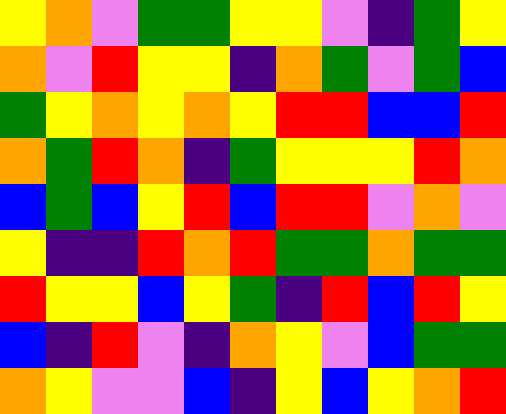[["yellow", "orange", "violet", "green", "green", "yellow", "yellow", "violet", "indigo", "green", "yellow"], ["orange", "violet", "red", "yellow", "yellow", "indigo", "orange", "green", "violet", "green", "blue"], ["green", "yellow", "orange", "yellow", "orange", "yellow", "red", "red", "blue", "blue", "red"], ["orange", "green", "red", "orange", "indigo", "green", "yellow", "yellow", "yellow", "red", "orange"], ["blue", "green", "blue", "yellow", "red", "blue", "red", "red", "violet", "orange", "violet"], ["yellow", "indigo", "indigo", "red", "orange", "red", "green", "green", "orange", "green", "green"], ["red", "yellow", "yellow", "blue", "yellow", "green", "indigo", "red", "blue", "red", "yellow"], ["blue", "indigo", "red", "violet", "indigo", "orange", "yellow", "violet", "blue", "green", "green"], ["orange", "yellow", "violet", "violet", "blue", "indigo", "yellow", "blue", "yellow", "orange", "red"]]